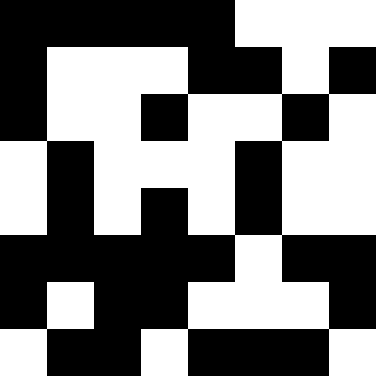[["black", "black", "black", "black", "black", "white", "white", "white"], ["black", "white", "white", "white", "black", "black", "white", "black"], ["black", "white", "white", "black", "white", "white", "black", "white"], ["white", "black", "white", "white", "white", "black", "white", "white"], ["white", "black", "white", "black", "white", "black", "white", "white"], ["black", "black", "black", "black", "black", "white", "black", "black"], ["black", "white", "black", "black", "white", "white", "white", "black"], ["white", "black", "black", "white", "black", "black", "black", "white"]]